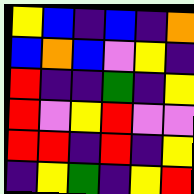[["yellow", "blue", "indigo", "blue", "indigo", "orange"], ["blue", "orange", "blue", "violet", "yellow", "indigo"], ["red", "indigo", "indigo", "green", "indigo", "yellow"], ["red", "violet", "yellow", "red", "violet", "violet"], ["red", "red", "indigo", "red", "indigo", "yellow"], ["indigo", "yellow", "green", "indigo", "yellow", "red"]]